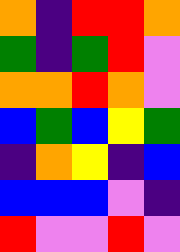[["orange", "indigo", "red", "red", "orange"], ["green", "indigo", "green", "red", "violet"], ["orange", "orange", "red", "orange", "violet"], ["blue", "green", "blue", "yellow", "green"], ["indigo", "orange", "yellow", "indigo", "blue"], ["blue", "blue", "blue", "violet", "indigo"], ["red", "violet", "violet", "red", "violet"]]